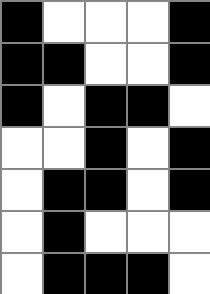[["black", "white", "white", "white", "black"], ["black", "black", "white", "white", "black"], ["black", "white", "black", "black", "white"], ["white", "white", "black", "white", "black"], ["white", "black", "black", "white", "black"], ["white", "black", "white", "white", "white"], ["white", "black", "black", "black", "white"]]